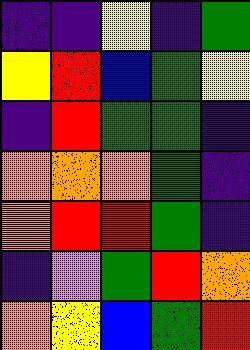[["indigo", "indigo", "yellow", "indigo", "green"], ["yellow", "red", "blue", "green", "yellow"], ["indigo", "red", "green", "green", "indigo"], ["orange", "orange", "orange", "green", "indigo"], ["orange", "red", "red", "green", "indigo"], ["indigo", "violet", "green", "red", "orange"], ["orange", "yellow", "blue", "green", "red"]]